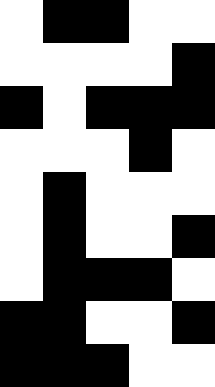[["white", "black", "black", "white", "white"], ["white", "white", "white", "white", "black"], ["black", "white", "black", "black", "black"], ["white", "white", "white", "black", "white"], ["white", "black", "white", "white", "white"], ["white", "black", "white", "white", "black"], ["white", "black", "black", "black", "white"], ["black", "black", "white", "white", "black"], ["black", "black", "black", "white", "white"]]